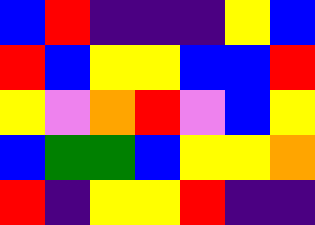[["blue", "red", "indigo", "indigo", "indigo", "yellow", "blue"], ["red", "blue", "yellow", "yellow", "blue", "blue", "red"], ["yellow", "violet", "orange", "red", "violet", "blue", "yellow"], ["blue", "green", "green", "blue", "yellow", "yellow", "orange"], ["red", "indigo", "yellow", "yellow", "red", "indigo", "indigo"]]